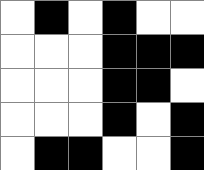[["white", "black", "white", "black", "white", "white"], ["white", "white", "white", "black", "black", "black"], ["white", "white", "white", "black", "black", "white"], ["white", "white", "white", "black", "white", "black"], ["white", "black", "black", "white", "white", "black"]]